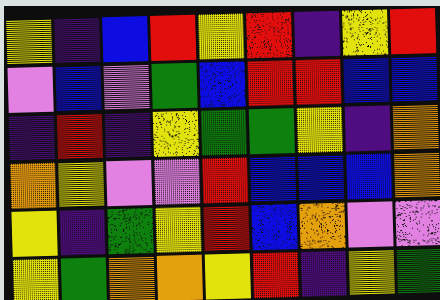[["yellow", "indigo", "blue", "red", "yellow", "red", "indigo", "yellow", "red"], ["violet", "blue", "violet", "green", "blue", "red", "red", "blue", "blue"], ["indigo", "red", "indigo", "yellow", "green", "green", "yellow", "indigo", "orange"], ["orange", "yellow", "violet", "violet", "red", "blue", "blue", "blue", "orange"], ["yellow", "indigo", "green", "yellow", "red", "blue", "orange", "violet", "violet"], ["yellow", "green", "orange", "orange", "yellow", "red", "indigo", "yellow", "green"]]